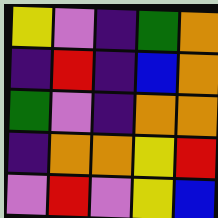[["yellow", "violet", "indigo", "green", "orange"], ["indigo", "red", "indigo", "blue", "orange"], ["green", "violet", "indigo", "orange", "orange"], ["indigo", "orange", "orange", "yellow", "red"], ["violet", "red", "violet", "yellow", "blue"]]